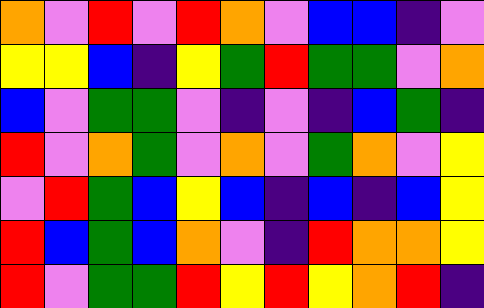[["orange", "violet", "red", "violet", "red", "orange", "violet", "blue", "blue", "indigo", "violet"], ["yellow", "yellow", "blue", "indigo", "yellow", "green", "red", "green", "green", "violet", "orange"], ["blue", "violet", "green", "green", "violet", "indigo", "violet", "indigo", "blue", "green", "indigo"], ["red", "violet", "orange", "green", "violet", "orange", "violet", "green", "orange", "violet", "yellow"], ["violet", "red", "green", "blue", "yellow", "blue", "indigo", "blue", "indigo", "blue", "yellow"], ["red", "blue", "green", "blue", "orange", "violet", "indigo", "red", "orange", "orange", "yellow"], ["red", "violet", "green", "green", "red", "yellow", "red", "yellow", "orange", "red", "indigo"]]